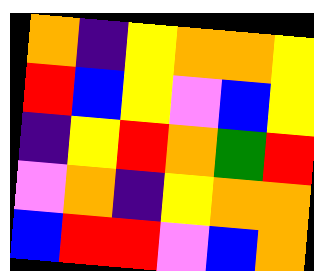[["orange", "indigo", "yellow", "orange", "orange", "yellow"], ["red", "blue", "yellow", "violet", "blue", "yellow"], ["indigo", "yellow", "red", "orange", "green", "red"], ["violet", "orange", "indigo", "yellow", "orange", "orange"], ["blue", "red", "red", "violet", "blue", "orange"]]